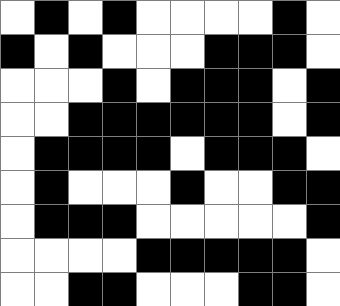[["white", "black", "white", "black", "white", "white", "white", "white", "black", "white"], ["black", "white", "black", "white", "white", "white", "black", "black", "black", "white"], ["white", "white", "white", "black", "white", "black", "black", "black", "white", "black"], ["white", "white", "black", "black", "black", "black", "black", "black", "white", "black"], ["white", "black", "black", "black", "black", "white", "black", "black", "black", "white"], ["white", "black", "white", "white", "white", "black", "white", "white", "black", "black"], ["white", "black", "black", "black", "white", "white", "white", "white", "white", "black"], ["white", "white", "white", "white", "black", "black", "black", "black", "black", "white"], ["white", "white", "black", "black", "white", "white", "white", "black", "black", "white"]]